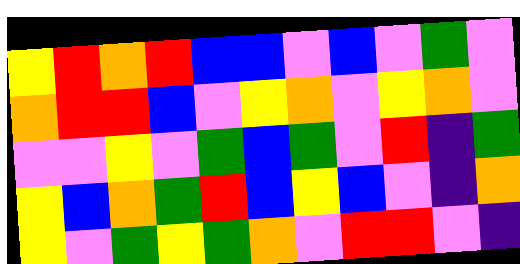[["yellow", "red", "orange", "red", "blue", "blue", "violet", "blue", "violet", "green", "violet"], ["orange", "red", "red", "blue", "violet", "yellow", "orange", "violet", "yellow", "orange", "violet"], ["violet", "violet", "yellow", "violet", "green", "blue", "green", "violet", "red", "indigo", "green"], ["yellow", "blue", "orange", "green", "red", "blue", "yellow", "blue", "violet", "indigo", "orange"], ["yellow", "violet", "green", "yellow", "green", "orange", "violet", "red", "red", "violet", "indigo"]]